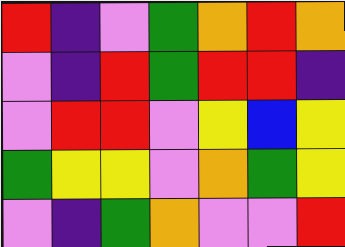[["red", "indigo", "violet", "green", "orange", "red", "orange"], ["violet", "indigo", "red", "green", "red", "red", "indigo"], ["violet", "red", "red", "violet", "yellow", "blue", "yellow"], ["green", "yellow", "yellow", "violet", "orange", "green", "yellow"], ["violet", "indigo", "green", "orange", "violet", "violet", "red"]]